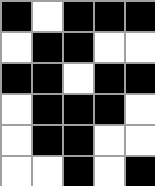[["black", "white", "black", "black", "black"], ["white", "black", "black", "white", "white"], ["black", "black", "white", "black", "black"], ["white", "black", "black", "black", "white"], ["white", "black", "black", "white", "white"], ["white", "white", "black", "white", "black"]]